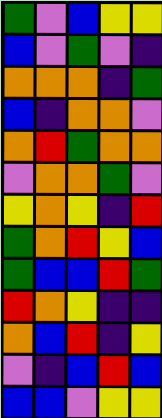[["green", "violet", "blue", "yellow", "yellow"], ["blue", "violet", "green", "violet", "indigo"], ["orange", "orange", "orange", "indigo", "green"], ["blue", "indigo", "orange", "orange", "violet"], ["orange", "red", "green", "orange", "orange"], ["violet", "orange", "orange", "green", "violet"], ["yellow", "orange", "yellow", "indigo", "red"], ["green", "orange", "red", "yellow", "blue"], ["green", "blue", "blue", "red", "green"], ["red", "orange", "yellow", "indigo", "indigo"], ["orange", "blue", "red", "indigo", "yellow"], ["violet", "indigo", "blue", "red", "blue"], ["blue", "blue", "violet", "yellow", "yellow"]]